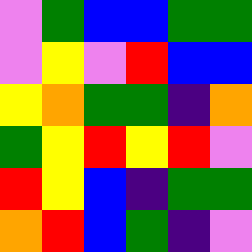[["violet", "green", "blue", "blue", "green", "green"], ["violet", "yellow", "violet", "red", "blue", "blue"], ["yellow", "orange", "green", "green", "indigo", "orange"], ["green", "yellow", "red", "yellow", "red", "violet"], ["red", "yellow", "blue", "indigo", "green", "green"], ["orange", "red", "blue", "green", "indigo", "violet"]]